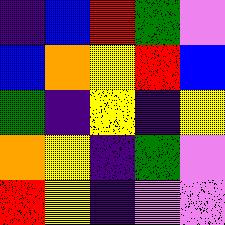[["indigo", "blue", "red", "green", "violet"], ["blue", "orange", "yellow", "red", "blue"], ["green", "indigo", "yellow", "indigo", "yellow"], ["orange", "yellow", "indigo", "green", "violet"], ["red", "yellow", "indigo", "violet", "violet"]]